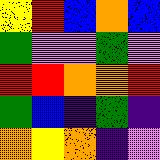[["yellow", "red", "blue", "orange", "blue"], ["green", "violet", "violet", "green", "violet"], ["red", "red", "orange", "orange", "red"], ["green", "blue", "indigo", "green", "indigo"], ["orange", "yellow", "orange", "indigo", "violet"]]